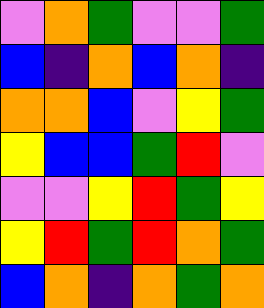[["violet", "orange", "green", "violet", "violet", "green"], ["blue", "indigo", "orange", "blue", "orange", "indigo"], ["orange", "orange", "blue", "violet", "yellow", "green"], ["yellow", "blue", "blue", "green", "red", "violet"], ["violet", "violet", "yellow", "red", "green", "yellow"], ["yellow", "red", "green", "red", "orange", "green"], ["blue", "orange", "indigo", "orange", "green", "orange"]]